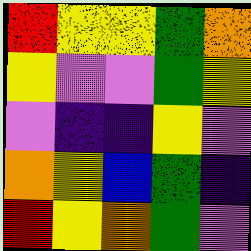[["red", "yellow", "yellow", "green", "orange"], ["yellow", "violet", "violet", "green", "yellow"], ["violet", "indigo", "indigo", "yellow", "violet"], ["orange", "yellow", "blue", "green", "indigo"], ["red", "yellow", "orange", "green", "violet"]]